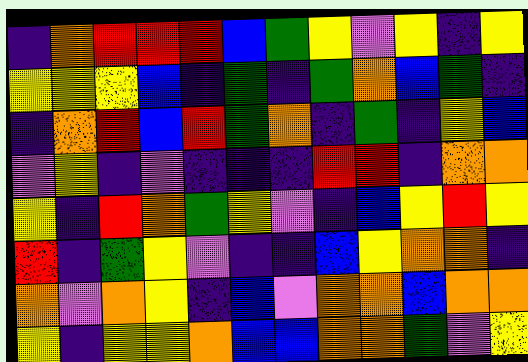[["indigo", "orange", "red", "red", "red", "blue", "green", "yellow", "violet", "yellow", "indigo", "yellow"], ["yellow", "yellow", "yellow", "blue", "indigo", "green", "indigo", "green", "orange", "blue", "green", "indigo"], ["indigo", "orange", "red", "blue", "red", "green", "orange", "indigo", "green", "indigo", "yellow", "blue"], ["violet", "yellow", "indigo", "violet", "indigo", "indigo", "indigo", "red", "red", "indigo", "orange", "orange"], ["yellow", "indigo", "red", "orange", "green", "yellow", "violet", "indigo", "blue", "yellow", "red", "yellow"], ["red", "indigo", "green", "yellow", "violet", "indigo", "indigo", "blue", "yellow", "orange", "orange", "indigo"], ["orange", "violet", "orange", "yellow", "indigo", "blue", "violet", "orange", "orange", "blue", "orange", "orange"], ["yellow", "indigo", "yellow", "yellow", "orange", "blue", "blue", "orange", "orange", "green", "violet", "yellow"]]